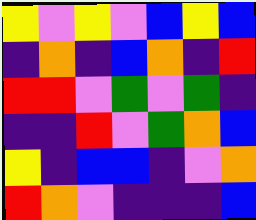[["yellow", "violet", "yellow", "violet", "blue", "yellow", "blue"], ["indigo", "orange", "indigo", "blue", "orange", "indigo", "red"], ["red", "red", "violet", "green", "violet", "green", "indigo"], ["indigo", "indigo", "red", "violet", "green", "orange", "blue"], ["yellow", "indigo", "blue", "blue", "indigo", "violet", "orange"], ["red", "orange", "violet", "indigo", "indigo", "indigo", "blue"]]